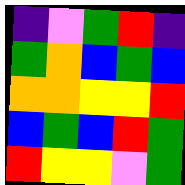[["indigo", "violet", "green", "red", "indigo"], ["green", "orange", "blue", "green", "blue"], ["orange", "orange", "yellow", "yellow", "red"], ["blue", "green", "blue", "red", "green"], ["red", "yellow", "yellow", "violet", "green"]]